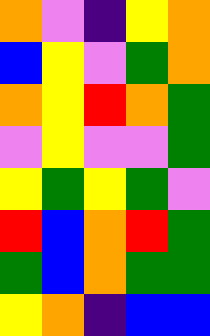[["orange", "violet", "indigo", "yellow", "orange"], ["blue", "yellow", "violet", "green", "orange"], ["orange", "yellow", "red", "orange", "green"], ["violet", "yellow", "violet", "violet", "green"], ["yellow", "green", "yellow", "green", "violet"], ["red", "blue", "orange", "red", "green"], ["green", "blue", "orange", "green", "green"], ["yellow", "orange", "indigo", "blue", "blue"]]